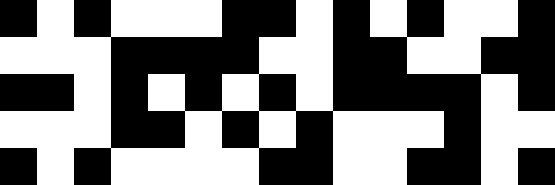[["black", "white", "black", "white", "white", "white", "black", "black", "white", "black", "white", "black", "white", "white", "black"], ["white", "white", "white", "black", "black", "black", "black", "white", "white", "black", "black", "white", "white", "black", "black"], ["black", "black", "white", "black", "white", "black", "white", "black", "white", "black", "black", "black", "black", "white", "black"], ["white", "white", "white", "black", "black", "white", "black", "white", "black", "white", "white", "white", "black", "white", "white"], ["black", "white", "black", "white", "white", "white", "white", "black", "black", "white", "white", "black", "black", "white", "black"]]